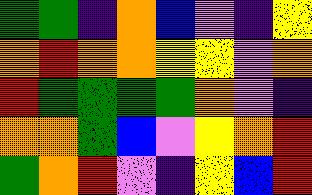[["green", "green", "indigo", "orange", "blue", "violet", "indigo", "yellow"], ["orange", "red", "orange", "orange", "yellow", "yellow", "violet", "orange"], ["red", "green", "green", "green", "green", "orange", "violet", "indigo"], ["orange", "orange", "green", "blue", "violet", "yellow", "orange", "red"], ["green", "orange", "red", "violet", "indigo", "yellow", "blue", "red"]]